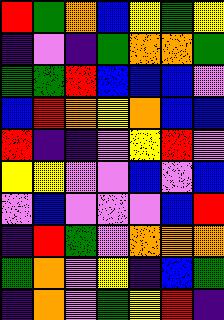[["red", "green", "orange", "blue", "yellow", "green", "yellow"], ["indigo", "violet", "indigo", "green", "orange", "orange", "green"], ["green", "green", "red", "blue", "blue", "blue", "violet"], ["blue", "red", "orange", "yellow", "orange", "blue", "blue"], ["red", "indigo", "indigo", "violet", "yellow", "red", "violet"], ["yellow", "yellow", "violet", "violet", "blue", "violet", "blue"], ["violet", "blue", "violet", "violet", "violet", "blue", "red"], ["indigo", "red", "green", "violet", "orange", "orange", "orange"], ["green", "orange", "violet", "yellow", "indigo", "blue", "green"], ["indigo", "orange", "violet", "green", "yellow", "red", "indigo"]]